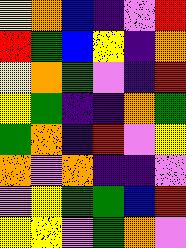[["yellow", "orange", "blue", "indigo", "violet", "red"], ["red", "green", "blue", "yellow", "indigo", "orange"], ["yellow", "orange", "green", "violet", "indigo", "red"], ["yellow", "green", "indigo", "indigo", "orange", "green"], ["green", "orange", "indigo", "red", "violet", "yellow"], ["orange", "violet", "orange", "indigo", "indigo", "violet"], ["violet", "yellow", "green", "green", "blue", "red"], ["yellow", "yellow", "violet", "green", "orange", "violet"]]